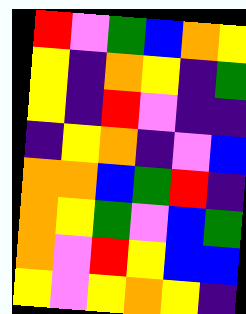[["red", "violet", "green", "blue", "orange", "yellow"], ["yellow", "indigo", "orange", "yellow", "indigo", "green"], ["yellow", "indigo", "red", "violet", "indigo", "indigo"], ["indigo", "yellow", "orange", "indigo", "violet", "blue"], ["orange", "orange", "blue", "green", "red", "indigo"], ["orange", "yellow", "green", "violet", "blue", "green"], ["orange", "violet", "red", "yellow", "blue", "blue"], ["yellow", "violet", "yellow", "orange", "yellow", "indigo"]]